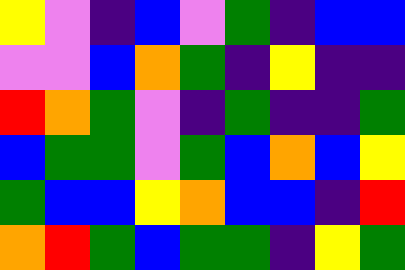[["yellow", "violet", "indigo", "blue", "violet", "green", "indigo", "blue", "blue"], ["violet", "violet", "blue", "orange", "green", "indigo", "yellow", "indigo", "indigo"], ["red", "orange", "green", "violet", "indigo", "green", "indigo", "indigo", "green"], ["blue", "green", "green", "violet", "green", "blue", "orange", "blue", "yellow"], ["green", "blue", "blue", "yellow", "orange", "blue", "blue", "indigo", "red"], ["orange", "red", "green", "blue", "green", "green", "indigo", "yellow", "green"]]